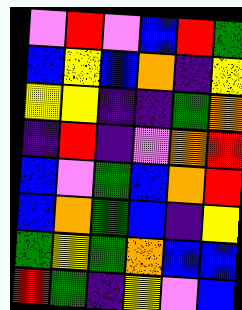[["violet", "red", "violet", "blue", "red", "green"], ["blue", "yellow", "blue", "orange", "indigo", "yellow"], ["yellow", "yellow", "indigo", "indigo", "green", "orange"], ["indigo", "red", "indigo", "violet", "orange", "red"], ["blue", "violet", "green", "blue", "orange", "red"], ["blue", "orange", "green", "blue", "indigo", "yellow"], ["green", "yellow", "green", "orange", "blue", "blue"], ["red", "green", "indigo", "yellow", "violet", "blue"]]